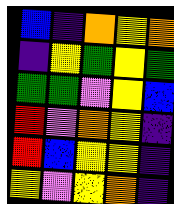[["blue", "indigo", "orange", "yellow", "orange"], ["indigo", "yellow", "green", "yellow", "green"], ["green", "green", "violet", "yellow", "blue"], ["red", "violet", "orange", "yellow", "indigo"], ["red", "blue", "yellow", "yellow", "indigo"], ["yellow", "violet", "yellow", "orange", "indigo"]]